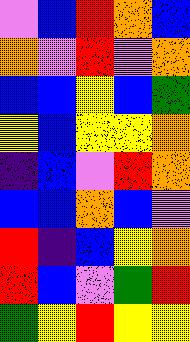[["violet", "blue", "red", "orange", "blue"], ["orange", "violet", "red", "violet", "orange"], ["blue", "blue", "yellow", "blue", "green"], ["yellow", "blue", "yellow", "yellow", "orange"], ["indigo", "blue", "violet", "red", "orange"], ["blue", "blue", "orange", "blue", "violet"], ["red", "indigo", "blue", "yellow", "orange"], ["red", "blue", "violet", "green", "red"], ["green", "yellow", "red", "yellow", "yellow"]]